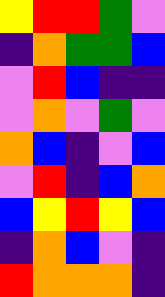[["yellow", "red", "red", "green", "violet"], ["indigo", "orange", "green", "green", "blue"], ["violet", "red", "blue", "indigo", "indigo"], ["violet", "orange", "violet", "green", "violet"], ["orange", "blue", "indigo", "violet", "blue"], ["violet", "red", "indigo", "blue", "orange"], ["blue", "yellow", "red", "yellow", "blue"], ["indigo", "orange", "blue", "violet", "indigo"], ["red", "orange", "orange", "orange", "indigo"]]